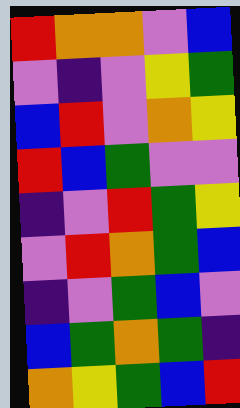[["red", "orange", "orange", "violet", "blue"], ["violet", "indigo", "violet", "yellow", "green"], ["blue", "red", "violet", "orange", "yellow"], ["red", "blue", "green", "violet", "violet"], ["indigo", "violet", "red", "green", "yellow"], ["violet", "red", "orange", "green", "blue"], ["indigo", "violet", "green", "blue", "violet"], ["blue", "green", "orange", "green", "indigo"], ["orange", "yellow", "green", "blue", "red"]]